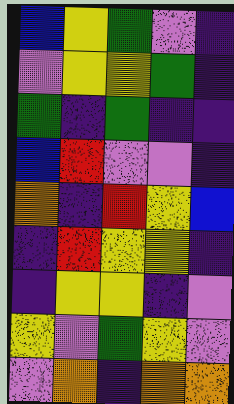[["blue", "yellow", "green", "violet", "indigo"], ["violet", "yellow", "yellow", "green", "indigo"], ["green", "indigo", "green", "indigo", "indigo"], ["blue", "red", "violet", "violet", "indigo"], ["orange", "indigo", "red", "yellow", "blue"], ["indigo", "red", "yellow", "yellow", "indigo"], ["indigo", "yellow", "yellow", "indigo", "violet"], ["yellow", "violet", "green", "yellow", "violet"], ["violet", "orange", "indigo", "orange", "orange"]]